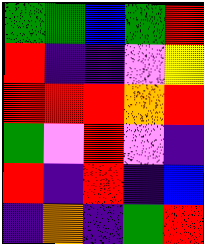[["green", "green", "blue", "green", "red"], ["red", "indigo", "indigo", "violet", "yellow"], ["red", "red", "red", "orange", "red"], ["green", "violet", "red", "violet", "indigo"], ["red", "indigo", "red", "indigo", "blue"], ["indigo", "orange", "indigo", "green", "red"]]